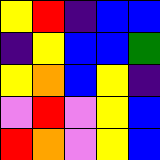[["yellow", "red", "indigo", "blue", "blue"], ["indigo", "yellow", "blue", "blue", "green"], ["yellow", "orange", "blue", "yellow", "indigo"], ["violet", "red", "violet", "yellow", "blue"], ["red", "orange", "violet", "yellow", "blue"]]